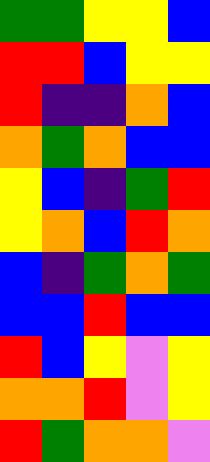[["green", "green", "yellow", "yellow", "blue"], ["red", "red", "blue", "yellow", "yellow"], ["red", "indigo", "indigo", "orange", "blue"], ["orange", "green", "orange", "blue", "blue"], ["yellow", "blue", "indigo", "green", "red"], ["yellow", "orange", "blue", "red", "orange"], ["blue", "indigo", "green", "orange", "green"], ["blue", "blue", "red", "blue", "blue"], ["red", "blue", "yellow", "violet", "yellow"], ["orange", "orange", "red", "violet", "yellow"], ["red", "green", "orange", "orange", "violet"]]